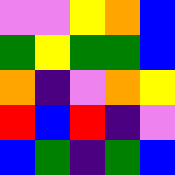[["violet", "violet", "yellow", "orange", "blue"], ["green", "yellow", "green", "green", "blue"], ["orange", "indigo", "violet", "orange", "yellow"], ["red", "blue", "red", "indigo", "violet"], ["blue", "green", "indigo", "green", "blue"]]